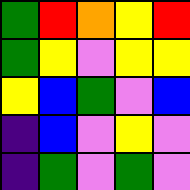[["green", "red", "orange", "yellow", "red"], ["green", "yellow", "violet", "yellow", "yellow"], ["yellow", "blue", "green", "violet", "blue"], ["indigo", "blue", "violet", "yellow", "violet"], ["indigo", "green", "violet", "green", "violet"]]